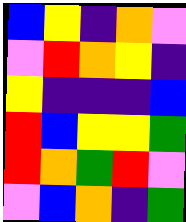[["blue", "yellow", "indigo", "orange", "violet"], ["violet", "red", "orange", "yellow", "indigo"], ["yellow", "indigo", "indigo", "indigo", "blue"], ["red", "blue", "yellow", "yellow", "green"], ["red", "orange", "green", "red", "violet"], ["violet", "blue", "orange", "indigo", "green"]]